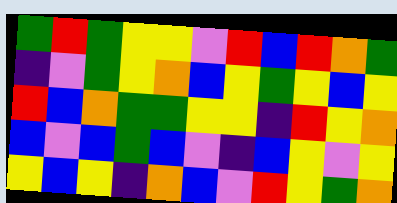[["green", "red", "green", "yellow", "yellow", "violet", "red", "blue", "red", "orange", "green"], ["indigo", "violet", "green", "yellow", "orange", "blue", "yellow", "green", "yellow", "blue", "yellow"], ["red", "blue", "orange", "green", "green", "yellow", "yellow", "indigo", "red", "yellow", "orange"], ["blue", "violet", "blue", "green", "blue", "violet", "indigo", "blue", "yellow", "violet", "yellow"], ["yellow", "blue", "yellow", "indigo", "orange", "blue", "violet", "red", "yellow", "green", "orange"]]